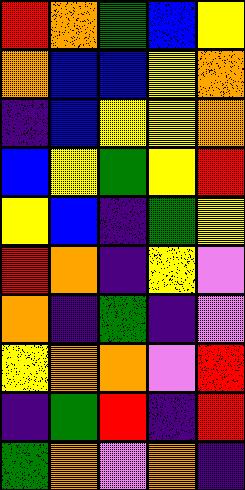[["red", "orange", "green", "blue", "yellow"], ["orange", "blue", "blue", "yellow", "orange"], ["indigo", "blue", "yellow", "yellow", "orange"], ["blue", "yellow", "green", "yellow", "red"], ["yellow", "blue", "indigo", "green", "yellow"], ["red", "orange", "indigo", "yellow", "violet"], ["orange", "indigo", "green", "indigo", "violet"], ["yellow", "orange", "orange", "violet", "red"], ["indigo", "green", "red", "indigo", "red"], ["green", "orange", "violet", "orange", "indigo"]]